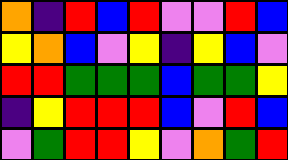[["orange", "indigo", "red", "blue", "red", "violet", "violet", "red", "blue"], ["yellow", "orange", "blue", "violet", "yellow", "indigo", "yellow", "blue", "violet"], ["red", "red", "green", "green", "green", "blue", "green", "green", "yellow"], ["indigo", "yellow", "red", "red", "red", "blue", "violet", "red", "blue"], ["violet", "green", "red", "red", "yellow", "violet", "orange", "green", "red"]]